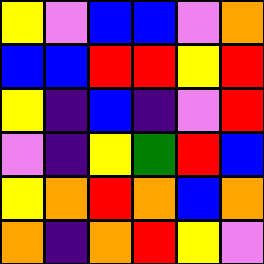[["yellow", "violet", "blue", "blue", "violet", "orange"], ["blue", "blue", "red", "red", "yellow", "red"], ["yellow", "indigo", "blue", "indigo", "violet", "red"], ["violet", "indigo", "yellow", "green", "red", "blue"], ["yellow", "orange", "red", "orange", "blue", "orange"], ["orange", "indigo", "orange", "red", "yellow", "violet"]]